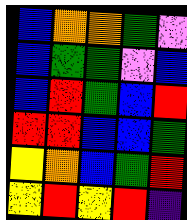[["blue", "orange", "orange", "green", "violet"], ["blue", "green", "green", "violet", "blue"], ["blue", "red", "green", "blue", "red"], ["red", "red", "blue", "blue", "green"], ["yellow", "orange", "blue", "green", "red"], ["yellow", "red", "yellow", "red", "indigo"]]